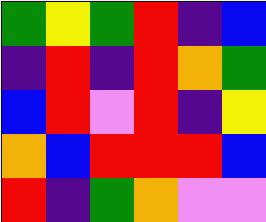[["green", "yellow", "green", "red", "indigo", "blue"], ["indigo", "red", "indigo", "red", "orange", "green"], ["blue", "red", "violet", "red", "indigo", "yellow"], ["orange", "blue", "red", "red", "red", "blue"], ["red", "indigo", "green", "orange", "violet", "violet"]]